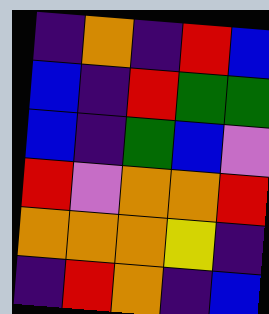[["indigo", "orange", "indigo", "red", "blue"], ["blue", "indigo", "red", "green", "green"], ["blue", "indigo", "green", "blue", "violet"], ["red", "violet", "orange", "orange", "red"], ["orange", "orange", "orange", "yellow", "indigo"], ["indigo", "red", "orange", "indigo", "blue"]]